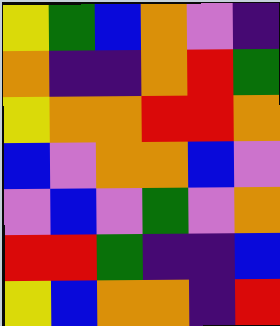[["yellow", "green", "blue", "orange", "violet", "indigo"], ["orange", "indigo", "indigo", "orange", "red", "green"], ["yellow", "orange", "orange", "red", "red", "orange"], ["blue", "violet", "orange", "orange", "blue", "violet"], ["violet", "blue", "violet", "green", "violet", "orange"], ["red", "red", "green", "indigo", "indigo", "blue"], ["yellow", "blue", "orange", "orange", "indigo", "red"]]